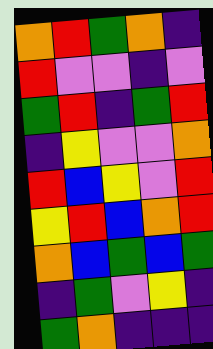[["orange", "red", "green", "orange", "indigo"], ["red", "violet", "violet", "indigo", "violet"], ["green", "red", "indigo", "green", "red"], ["indigo", "yellow", "violet", "violet", "orange"], ["red", "blue", "yellow", "violet", "red"], ["yellow", "red", "blue", "orange", "red"], ["orange", "blue", "green", "blue", "green"], ["indigo", "green", "violet", "yellow", "indigo"], ["green", "orange", "indigo", "indigo", "indigo"]]